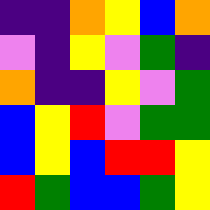[["indigo", "indigo", "orange", "yellow", "blue", "orange"], ["violet", "indigo", "yellow", "violet", "green", "indigo"], ["orange", "indigo", "indigo", "yellow", "violet", "green"], ["blue", "yellow", "red", "violet", "green", "green"], ["blue", "yellow", "blue", "red", "red", "yellow"], ["red", "green", "blue", "blue", "green", "yellow"]]